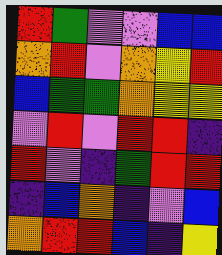[["red", "green", "violet", "violet", "blue", "blue"], ["orange", "red", "violet", "orange", "yellow", "red"], ["blue", "green", "green", "orange", "yellow", "yellow"], ["violet", "red", "violet", "red", "red", "indigo"], ["red", "violet", "indigo", "green", "red", "red"], ["indigo", "blue", "orange", "indigo", "violet", "blue"], ["orange", "red", "red", "blue", "indigo", "yellow"]]